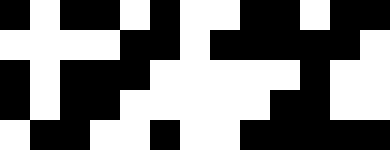[["black", "white", "black", "black", "white", "black", "white", "white", "black", "black", "white", "black", "black"], ["white", "white", "white", "white", "black", "black", "white", "black", "black", "black", "black", "black", "white"], ["black", "white", "black", "black", "black", "white", "white", "white", "white", "white", "black", "white", "white"], ["black", "white", "black", "black", "white", "white", "white", "white", "white", "black", "black", "white", "white"], ["white", "black", "black", "white", "white", "black", "white", "white", "black", "black", "black", "black", "black"]]